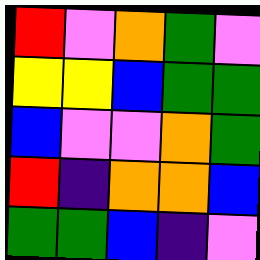[["red", "violet", "orange", "green", "violet"], ["yellow", "yellow", "blue", "green", "green"], ["blue", "violet", "violet", "orange", "green"], ["red", "indigo", "orange", "orange", "blue"], ["green", "green", "blue", "indigo", "violet"]]